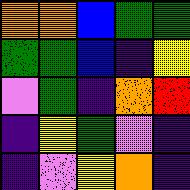[["orange", "orange", "blue", "green", "green"], ["green", "green", "blue", "indigo", "yellow"], ["violet", "green", "indigo", "orange", "red"], ["indigo", "yellow", "green", "violet", "indigo"], ["indigo", "violet", "yellow", "orange", "indigo"]]